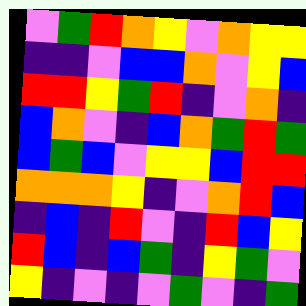[["violet", "green", "red", "orange", "yellow", "violet", "orange", "yellow", "yellow"], ["indigo", "indigo", "violet", "blue", "blue", "orange", "violet", "yellow", "blue"], ["red", "red", "yellow", "green", "red", "indigo", "violet", "orange", "indigo"], ["blue", "orange", "violet", "indigo", "blue", "orange", "green", "red", "green"], ["blue", "green", "blue", "violet", "yellow", "yellow", "blue", "red", "red"], ["orange", "orange", "orange", "yellow", "indigo", "violet", "orange", "red", "blue"], ["indigo", "blue", "indigo", "red", "violet", "indigo", "red", "blue", "yellow"], ["red", "blue", "indigo", "blue", "green", "indigo", "yellow", "green", "violet"], ["yellow", "indigo", "violet", "indigo", "violet", "green", "violet", "indigo", "green"]]